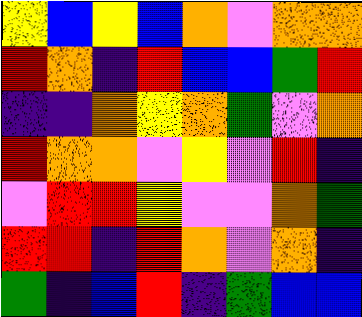[["yellow", "blue", "yellow", "blue", "orange", "violet", "orange", "orange"], ["red", "orange", "indigo", "red", "blue", "blue", "green", "red"], ["indigo", "indigo", "orange", "yellow", "orange", "green", "violet", "orange"], ["red", "orange", "orange", "violet", "yellow", "violet", "red", "indigo"], ["violet", "red", "red", "yellow", "violet", "violet", "orange", "green"], ["red", "red", "indigo", "red", "orange", "violet", "orange", "indigo"], ["green", "indigo", "blue", "red", "indigo", "green", "blue", "blue"]]